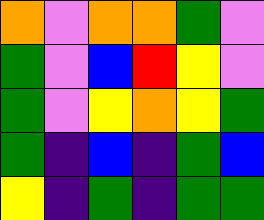[["orange", "violet", "orange", "orange", "green", "violet"], ["green", "violet", "blue", "red", "yellow", "violet"], ["green", "violet", "yellow", "orange", "yellow", "green"], ["green", "indigo", "blue", "indigo", "green", "blue"], ["yellow", "indigo", "green", "indigo", "green", "green"]]